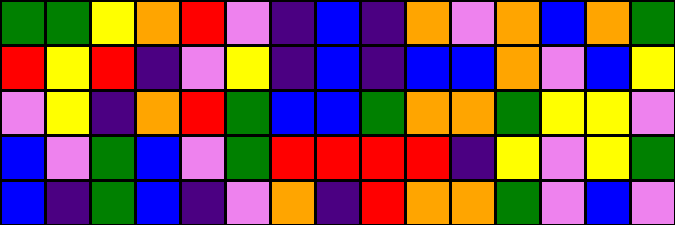[["green", "green", "yellow", "orange", "red", "violet", "indigo", "blue", "indigo", "orange", "violet", "orange", "blue", "orange", "green"], ["red", "yellow", "red", "indigo", "violet", "yellow", "indigo", "blue", "indigo", "blue", "blue", "orange", "violet", "blue", "yellow"], ["violet", "yellow", "indigo", "orange", "red", "green", "blue", "blue", "green", "orange", "orange", "green", "yellow", "yellow", "violet"], ["blue", "violet", "green", "blue", "violet", "green", "red", "red", "red", "red", "indigo", "yellow", "violet", "yellow", "green"], ["blue", "indigo", "green", "blue", "indigo", "violet", "orange", "indigo", "red", "orange", "orange", "green", "violet", "blue", "violet"]]